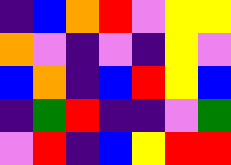[["indigo", "blue", "orange", "red", "violet", "yellow", "yellow"], ["orange", "violet", "indigo", "violet", "indigo", "yellow", "violet"], ["blue", "orange", "indigo", "blue", "red", "yellow", "blue"], ["indigo", "green", "red", "indigo", "indigo", "violet", "green"], ["violet", "red", "indigo", "blue", "yellow", "red", "red"]]